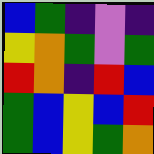[["blue", "green", "indigo", "violet", "indigo"], ["yellow", "orange", "green", "violet", "green"], ["red", "orange", "indigo", "red", "blue"], ["green", "blue", "yellow", "blue", "red"], ["green", "blue", "yellow", "green", "orange"]]